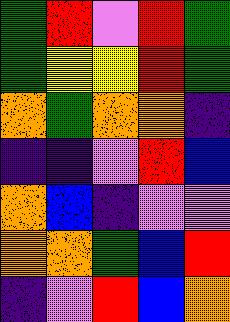[["green", "red", "violet", "red", "green"], ["green", "yellow", "yellow", "red", "green"], ["orange", "green", "orange", "orange", "indigo"], ["indigo", "indigo", "violet", "red", "blue"], ["orange", "blue", "indigo", "violet", "violet"], ["orange", "orange", "green", "blue", "red"], ["indigo", "violet", "red", "blue", "orange"]]